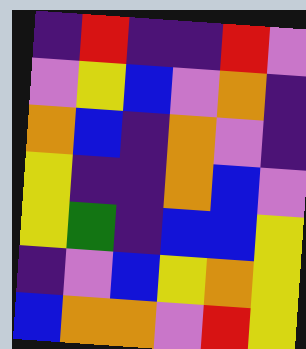[["indigo", "red", "indigo", "indigo", "red", "violet"], ["violet", "yellow", "blue", "violet", "orange", "indigo"], ["orange", "blue", "indigo", "orange", "violet", "indigo"], ["yellow", "indigo", "indigo", "orange", "blue", "violet"], ["yellow", "green", "indigo", "blue", "blue", "yellow"], ["indigo", "violet", "blue", "yellow", "orange", "yellow"], ["blue", "orange", "orange", "violet", "red", "yellow"]]